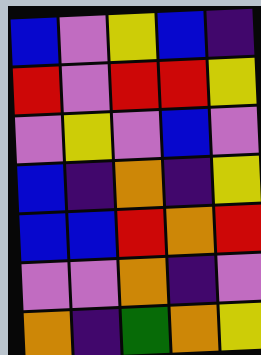[["blue", "violet", "yellow", "blue", "indigo"], ["red", "violet", "red", "red", "yellow"], ["violet", "yellow", "violet", "blue", "violet"], ["blue", "indigo", "orange", "indigo", "yellow"], ["blue", "blue", "red", "orange", "red"], ["violet", "violet", "orange", "indigo", "violet"], ["orange", "indigo", "green", "orange", "yellow"]]